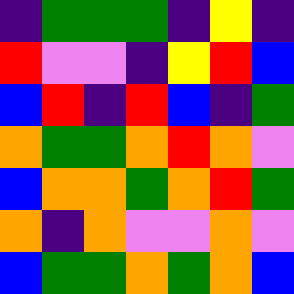[["indigo", "green", "green", "green", "indigo", "yellow", "indigo"], ["red", "violet", "violet", "indigo", "yellow", "red", "blue"], ["blue", "red", "indigo", "red", "blue", "indigo", "green"], ["orange", "green", "green", "orange", "red", "orange", "violet"], ["blue", "orange", "orange", "green", "orange", "red", "green"], ["orange", "indigo", "orange", "violet", "violet", "orange", "violet"], ["blue", "green", "green", "orange", "green", "orange", "blue"]]